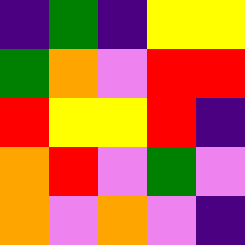[["indigo", "green", "indigo", "yellow", "yellow"], ["green", "orange", "violet", "red", "red"], ["red", "yellow", "yellow", "red", "indigo"], ["orange", "red", "violet", "green", "violet"], ["orange", "violet", "orange", "violet", "indigo"]]